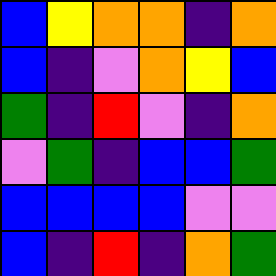[["blue", "yellow", "orange", "orange", "indigo", "orange"], ["blue", "indigo", "violet", "orange", "yellow", "blue"], ["green", "indigo", "red", "violet", "indigo", "orange"], ["violet", "green", "indigo", "blue", "blue", "green"], ["blue", "blue", "blue", "blue", "violet", "violet"], ["blue", "indigo", "red", "indigo", "orange", "green"]]